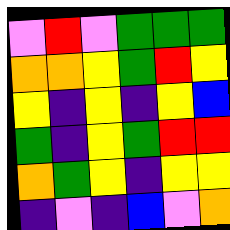[["violet", "red", "violet", "green", "green", "green"], ["orange", "orange", "yellow", "green", "red", "yellow"], ["yellow", "indigo", "yellow", "indigo", "yellow", "blue"], ["green", "indigo", "yellow", "green", "red", "red"], ["orange", "green", "yellow", "indigo", "yellow", "yellow"], ["indigo", "violet", "indigo", "blue", "violet", "orange"]]